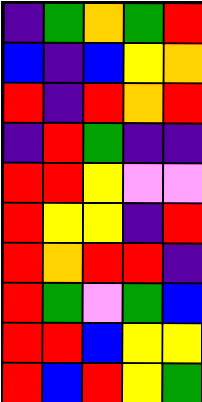[["indigo", "green", "orange", "green", "red"], ["blue", "indigo", "blue", "yellow", "orange"], ["red", "indigo", "red", "orange", "red"], ["indigo", "red", "green", "indigo", "indigo"], ["red", "red", "yellow", "violet", "violet"], ["red", "yellow", "yellow", "indigo", "red"], ["red", "orange", "red", "red", "indigo"], ["red", "green", "violet", "green", "blue"], ["red", "red", "blue", "yellow", "yellow"], ["red", "blue", "red", "yellow", "green"]]